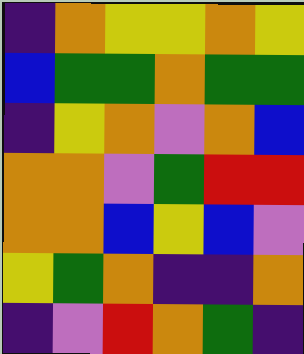[["indigo", "orange", "yellow", "yellow", "orange", "yellow"], ["blue", "green", "green", "orange", "green", "green"], ["indigo", "yellow", "orange", "violet", "orange", "blue"], ["orange", "orange", "violet", "green", "red", "red"], ["orange", "orange", "blue", "yellow", "blue", "violet"], ["yellow", "green", "orange", "indigo", "indigo", "orange"], ["indigo", "violet", "red", "orange", "green", "indigo"]]